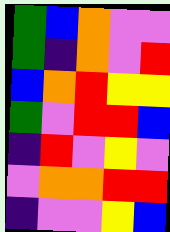[["green", "blue", "orange", "violet", "violet"], ["green", "indigo", "orange", "violet", "red"], ["blue", "orange", "red", "yellow", "yellow"], ["green", "violet", "red", "red", "blue"], ["indigo", "red", "violet", "yellow", "violet"], ["violet", "orange", "orange", "red", "red"], ["indigo", "violet", "violet", "yellow", "blue"]]